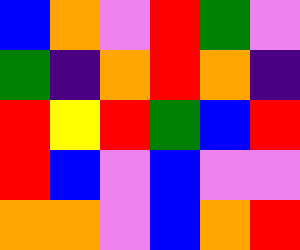[["blue", "orange", "violet", "red", "green", "violet"], ["green", "indigo", "orange", "red", "orange", "indigo"], ["red", "yellow", "red", "green", "blue", "red"], ["red", "blue", "violet", "blue", "violet", "violet"], ["orange", "orange", "violet", "blue", "orange", "red"]]